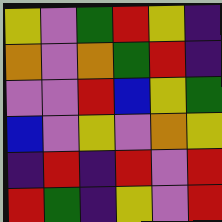[["yellow", "violet", "green", "red", "yellow", "indigo"], ["orange", "violet", "orange", "green", "red", "indigo"], ["violet", "violet", "red", "blue", "yellow", "green"], ["blue", "violet", "yellow", "violet", "orange", "yellow"], ["indigo", "red", "indigo", "red", "violet", "red"], ["red", "green", "indigo", "yellow", "violet", "red"]]